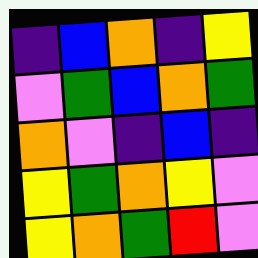[["indigo", "blue", "orange", "indigo", "yellow"], ["violet", "green", "blue", "orange", "green"], ["orange", "violet", "indigo", "blue", "indigo"], ["yellow", "green", "orange", "yellow", "violet"], ["yellow", "orange", "green", "red", "violet"]]